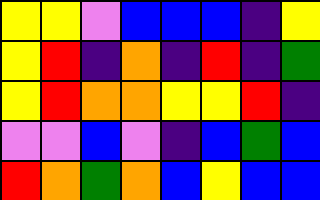[["yellow", "yellow", "violet", "blue", "blue", "blue", "indigo", "yellow"], ["yellow", "red", "indigo", "orange", "indigo", "red", "indigo", "green"], ["yellow", "red", "orange", "orange", "yellow", "yellow", "red", "indigo"], ["violet", "violet", "blue", "violet", "indigo", "blue", "green", "blue"], ["red", "orange", "green", "orange", "blue", "yellow", "blue", "blue"]]